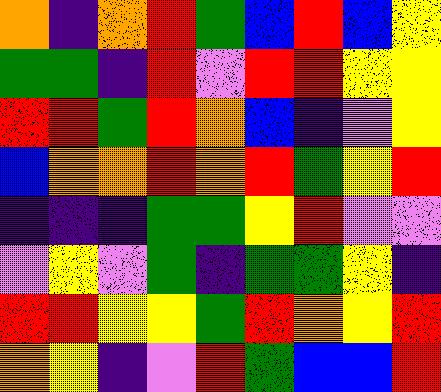[["orange", "indigo", "orange", "red", "green", "blue", "red", "blue", "yellow"], ["green", "green", "indigo", "red", "violet", "red", "red", "yellow", "yellow"], ["red", "red", "green", "red", "orange", "blue", "indigo", "violet", "yellow"], ["blue", "orange", "orange", "red", "orange", "red", "green", "yellow", "red"], ["indigo", "indigo", "indigo", "green", "green", "yellow", "red", "violet", "violet"], ["violet", "yellow", "violet", "green", "indigo", "green", "green", "yellow", "indigo"], ["red", "red", "yellow", "yellow", "green", "red", "orange", "yellow", "red"], ["orange", "yellow", "indigo", "violet", "red", "green", "blue", "blue", "red"]]